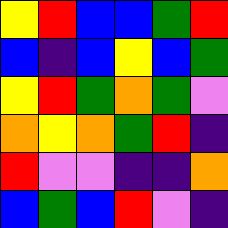[["yellow", "red", "blue", "blue", "green", "red"], ["blue", "indigo", "blue", "yellow", "blue", "green"], ["yellow", "red", "green", "orange", "green", "violet"], ["orange", "yellow", "orange", "green", "red", "indigo"], ["red", "violet", "violet", "indigo", "indigo", "orange"], ["blue", "green", "blue", "red", "violet", "indigo"]]